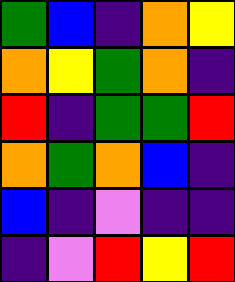[["green", "blue", "indigo", "orange", "yellow"], ["orange", "yellow", "green", "orange", "indigo"], ["red", "indigo", "green", "green", "red"], ["orange", "green", "orange", "blue", "indigo"], ["blue", "indigo", "violet", "indigo", "indigo"], ["indigo", "violet", "red", "yellow", "red"]]